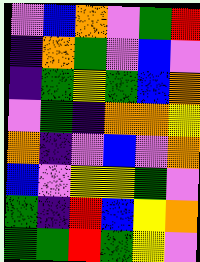[["violet", "blue", "orange", "violet", "green", "red"], ["indigo", "orange", "green", "violet", "blue", "violet"], ["indigo", "green", "yellow", "green", "blue", "orange"], ["violet", "green", "indigo", "orange", "orange", "yellow"], ["orange", "indigo", "violet", "blue", "violet", "orange"], ["blue", "violet", "yellow", "yellow", "green", "violet"], ["green", "indigo", "red", "blue", "yellow", "orange"], ["green", "green", "red", "green", "yellow", "violet"]]